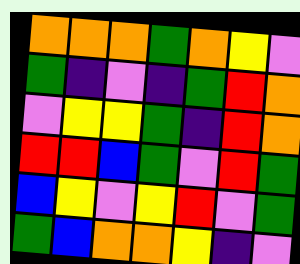[["orange", "orange", "orange", "green", "orange", "yellow", "violet"], ["green", "indigo", "violet", "indigo", "green", "red", "orange"], ["violet", "yellow", "yellow", "green", "indigo", "red", "orange"], ["red", "red", "blue", "green", "violet", "red", "green"], ["blue", "yellow", "violet", "yellow", "red", "violet", "green"], ["green", "blue", "orange", "orange", "yellow", "indigo", "violet"]]